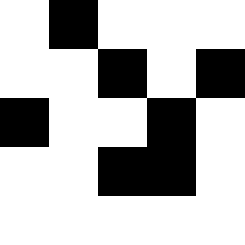[["white", "black", "white", "white", "white"], ["white", "white", "black", "white", "black"], ["black", "white", "white", "black", "white"], ["white", "white", "black", "black", "white"], ["white", "white", "white", "white", "white"]]